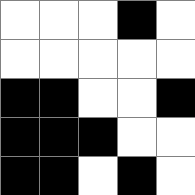[["white", "white", "white", "black", "white"], ["white", "white", "white", "white", "white"], ["black", "black", "white", "white", "black"], ["black", "black", "black", "white", "white"], ["black", "black", "white", "black", "white"]]